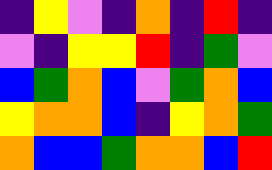[["indigo", "yellow", "violet", "indigo", "orange", "indigo", "red", "indigo"], ["violet", "indigo", "yellow", "yellow", "red", "indigo", "green", "violet"], ["blue", "green", "orange", "blue", "violet", "green", "orange", "blue"], ["yellow", "orange", "orange", "blue", "indigo", "yellow", "orange", "green"], ["orange", "blue", "blue", "green", "orange", "orange", "blue", "red"]]